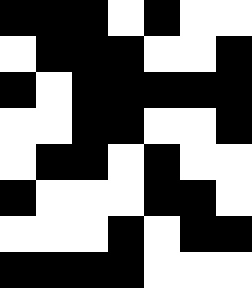[["black", "black", "black", "white", "black", "white", "white"], ["white", "black", "black", "black", "white", "white", "black"], ["black", "white", "black", "black", "black", "black", "black"], ["white", "white", "black", "black", "white", "white", "black"], ["white", "black", "black", "white", "black", "white", "white"], ["black", "white", "white", "white", "black", "black", "white"], ["white", "white", "white", "black", "white", "black", "black"], ["black", "black", "black", "black", "white", "white", "white"]]